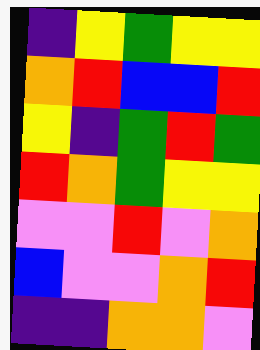[["indigo", "yellow", "green", "yellow", "yellow"], ["orange", "red", "blue", "blue", "red"], ["yellow", "indigo", "green", "red", "green"], ["red", "orange", "green", "yellow", "yellow"], ["violet", "violet", "red", "violet", "orange"], ["blue", "violet", "violet", "orange", "red"], ["indigo", "indigo", "orange", "orange", "violet"]]